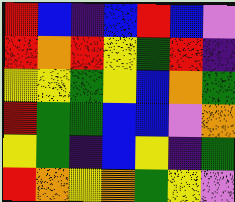[["red", "blue", "indigo", "blue", "red", "blue", "violet"], ["red", "orange", "red", "yellow", "green", "red", "indigo"], ["yellow", "yellow", "green", "yellow", "blue", "orange", "green"], ["red", "green", "green", "blue", "blue", "violet", "orange"], ["yellow", "green", "indigo", "blue", "yellow", "indigo", "green"], ["red", "orange", "yellow", "orange", "green", "yellow", "violet"]]